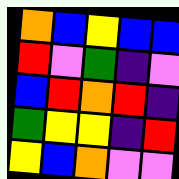[["orange", "blue", "yellow", "blue", "blue"], ["red", "violet", "green", "indigo", "violet"], ["blue", "red", "orange", "red", "indigo"], ["green", "yellow", "yellow", "indigo", "red"], ["yellow", "blue", "orange", "violet", "violet"]]